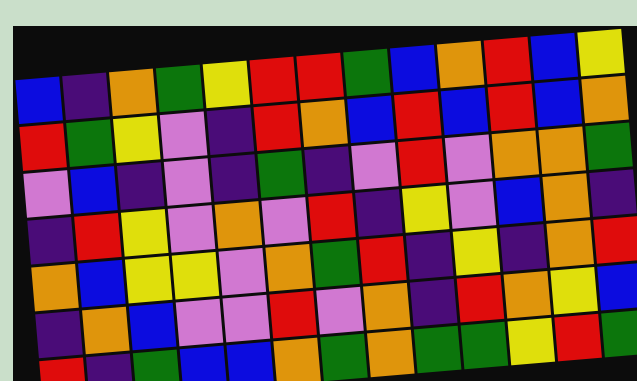[["blue", "indigo", "orange", "green", "yellow", "red", "red", "green", "blue", "orange", "red", "blue", "yellow"], ["red", "green", "yellow", "violet", "indigo", "red", "orange", "blue", "red", "blue", "red", "blue", "orange"], ["violet", "blue", "indigo", "violet", "indigo", "green", "indigo", "violet", "red", "violet", "orange", "orange", "green"], ["indigo", "red", "yellow", "violet", "orange", "violet", "red", "indigo", "yellow", "violet", "blue", "orange", "indigo"], ["orange", "blue", "yellow", "yellow", "violet", "orange", "green", "red", "indigo", "yellow", "indigo", "orange", "red"], ["indigo", "orange", "blue", "violet", "violet", "red", "violet", "orange", "indigo", "red", "orange", "yellow", "blue"], ["red", "indigo", "green", "blue", "blue", "orange", "green", "orange", "green", "green", "yellow", "red", "green"]]